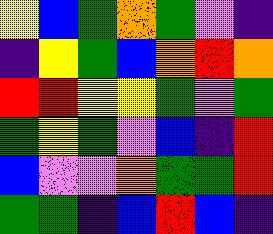[["yellow", "blue", "green", "orange", "green", "violet", "indigo"], ["indigo", "yellow", "green", "blue", "orange", "red", "orange"], ["red", "red", "yellow", "yellow", "green", "violet", "green"], ["green", "yellow", "green", "violet", "blue", "indigo", "red"], ["blue", "violet", "violet", "orange", "green", "green", "red"], ["green", "green", "indigo", "blue", "red", "blue", "indigo"]]